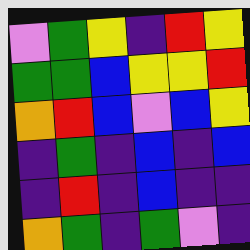[["violet", "green", "yellow", "indigo", "red", "yellow"], ["green", "green", "blue", "yellow", "yellow", "red"], ["orange", "red", "blue", "violet", "blue", "yellow"], ["indigo", "green", "indigo", "blue", "indigo", "blue"], ["indigo", "red", "indigo", "blue", "indigo", "indigo"], ["orange", "green", "indigo", "green", "violet", "indigo"]]